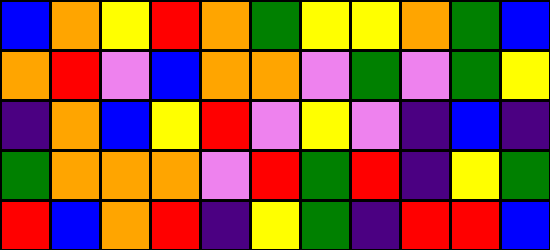[["blue", "orange", "yellow", "red", "orange", "green", "yellow", "yellow", "orange", "green", "blue"], ["orange", "red", "violet", "blue", "orange", "orange", "violet", "green", "violet", "green", "yellow"], ["indigo", "orange", "blue", "yellow", "red", "violet", "yellow", "violet", "indigo", "blue", "indigo"], ["green", "orange", "orange", "orange", "violet", "red", "green", "red", "indigo", "yellow", "green"], ["red", "blue", "orange", "red", "indigo", "yellow", "green", "indigo", "red", "red", "blue"]]